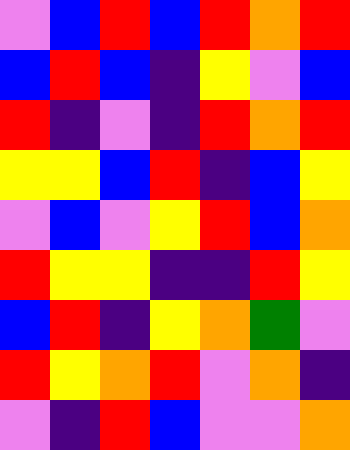[["violet", "blue", "red", "blue", "red", "orange", "red"], ["blue", "red", "blue", "indigo", "yellow", "violet", "blue"], ["red", "indigo", "violet", "indigo", "red", "orange", "red"], ["yellow", "yellow", "blue", "red", "indigo", "blue", "yellow"], ["violet", "blue", "violet", "yellow", "red", "blue", "orange"], ["red", "yellow", "yellow", "indigo", "indigo", "red", "yellow"], ["blue", "red", "indigo", "yellow", "orange", "green", "violet"], ["red", "yellow", "orange", "red", "violet", "orange", "indigo"], ["violet", "indigo", "red", "blue", "violet", "violet", "orange"]]